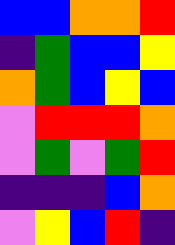[["blue", "blue", "orange", "orange", "red"], ["indigo", "green", "blue", "blue", "yellow"], ["orange", "green", "blue", "yellow", "blue"], ["violet", "red", "red", "red", "orange"], ["violet", "green", "violet", "green", "red"], ["indigo", "indigo", "indigo", "blue", "orange"], ["violet", "yellow", "blue", "red", "indigo"]]